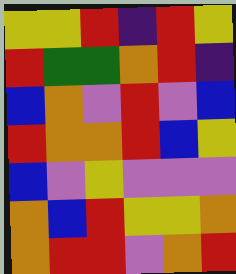[["yellow", "yellow", "red", "indigo", "red", "yellow"], ["red", "green", "green", "orange", "red", "indigo"], ["blue", "orange", "violet", "red", "violet", "blue"], ["red", "orange", "orange", "red", "blue", "yellow"], ["blue", "violet", "yellow", "violet", "violet", "violet"], ["orange", "blue", "red", "yellow", "yellow", "orange"], ["orange", "red", "red", "violet", "orange", "red"]]